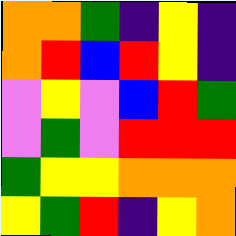[["orange", "orange", "green", "indigo", "yellow", "indigo"], ["orange", "red", "blue", "red", "yellow", "indigo"], ["violet", "yellow", "violet", "blue", "red", "green"], ["violet", "green", "violet", "red", "red", "red"], ["green", "yellow", "yellow", "orange", "orange", "orange"], ["yellow", "green", "red", "indigo", "yellow", "orange"]]